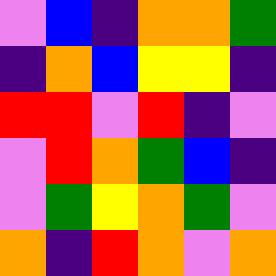[["violet", "blue", "indigo", "orange", "orange", "green"], ["indigo", "orange", "blue", "yellow", "yellow", "indigo"], ["red", "red", "violet", "red", "indigo", "violet"], ["violet", "red", "orange", "green", "blue", "indigo"], ["violet", "green", "yellow", "orange", "green", "violet"], ["orange", "indigo", "red", "orange", "violet", "orange"]]